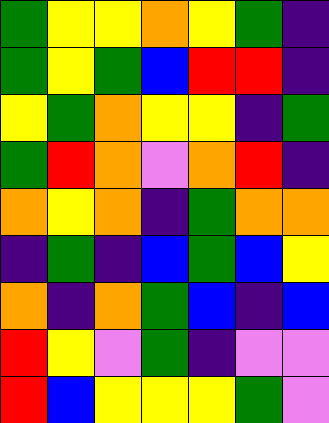[["green", "yellow", "yellow", "orange", "yellow", "green", "indigo"], ["green", "yellow", "green", "blue", "red", "red", "indigo"], ["yellow", "green", "orange", "yellow", "yellow", "indigo", "green"], ["green", "red", "orange", "violet", "orange", "red", "indigo"], ["orange", "yellow", "orange", "indigo", "green", "orange", "orange"], ["indigo", "green", "indigo", "blue", "green", "blue", "yellow"], ["orange", "indigo", "orange", "green", "blue", "indigo", "blue"], ["red", "yellow", "violet", "green", "indigo", "violet", "violet"], ["red", "blue", "yellow", "yellow", "yellow", "green", "violet"]]